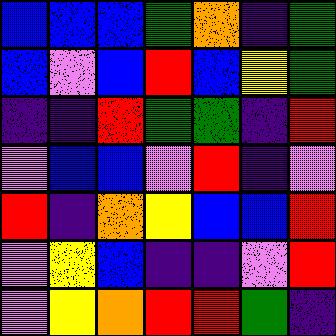[["blue", "blue", "blue", "green", "orange", "indigo", "green"], ["blue", "violet", "blue", "red", "blue", "yellow", "green"], ["indigo", "indigo", "red", "green", "green", "indigo", "red"], ["violet", "blue", "blue", "violet", "red", "indigo", "violet"], ["red", "indigo", "orange", "yellow", "blue", "blue", "red"], ["violet", "yellow", "blue", "indigo", "indigo", "violet", "red"], ["violet", "yellow", "orange", "red", "red", "green", "indigo"]]